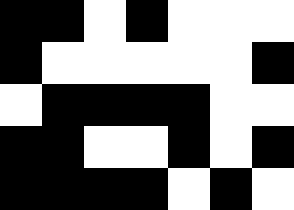[["black", "black", "white", "black", "white", "white", "white"], ["black", "white", "white", "white", "white", "white", "black"], ["white", "black", "black", "black", "black", "white", "white"], ["black", "black", "white", "white", "black", "white", "black"], ["black", "black", "black", "black", "white", "black", "white"]]